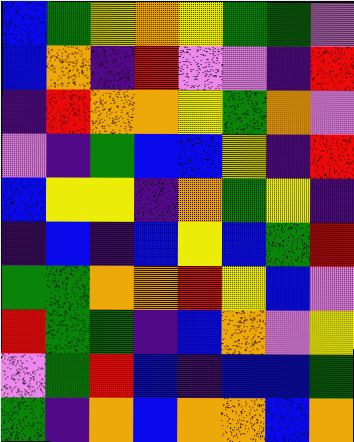[["blue", "green", "yellow", "orange", "yellow", "green", "green", "violet"], ["blue", "orange", "indigo", "red", "violet", "violet", "indigo", "red"], ["indigo", "red", "orange", "orange", "yellow", "green", "orange", "violet"], ["violet", "indigo", "green", "blue", "blue", "yellow", "indigo", "red"], ["blue", "yellow", "yellow", "indigo", "orange", "green", "yellow", "indigo"], ["indigo", "blue", "indigo", "blue", "yellow", "blue", "green", "red"], ["green", "green", "orange", "orange", "red", "yellow", "blue", "violet"], ["red", "green", "green", "indigo", "blue", "orange", "violet", "yellow"], ["violet", "green", "red", "blue", "indigo", "blue", "blue", "green"], ["green", "indigo", "orange", "blue", "orange", "orange", "blue", "orange"]]